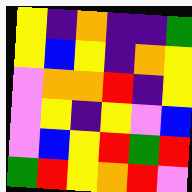[["yellow", "indigo", "orange", "indigo", "indigo", "green"], ["yellow", "blue", "yellow", "indigo", "orange", "yellow"], ["violet", "orange", "orange", "red", "indigo", "yellow"], ["violet", "yellow", "indigo", "yellow", "violet", "blue"], ["violet", "blue", "yellow", "red", "green", "red"], ["green", "red", "yellow", "orange", "red", "violet"]]